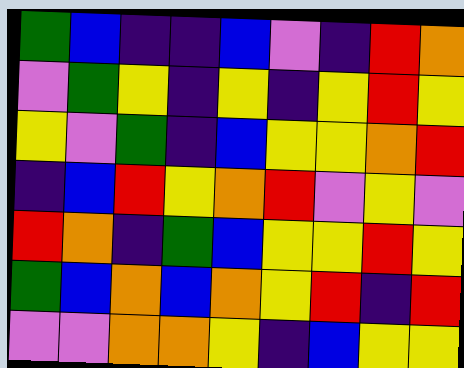[["green", "blue", "indigo", "indigo", "blue", "violet", "indigo", "red", "orange"], ["violet", "green", "yellow", "indigo", "yellow", "indigo", "yellow", "red", "yellow"], ["yellow", "violet", "green", "indigo", "blue", "yellow", "yellow", "orange", "red"], ["indigo", "blue", "red", "yellow", "orange", "red", "violet", "yellow", "violet"], ["red", "orange", "indigo", "green", "blue", "yellow", "yellow", "red", "yellow"], ["green", "blue", "orange", "blue", "orange", "yellow", "red", "indigo", "red"], ["violet", "violet", "orange", "orange", "yellow", "indigo", "blue", "yellow", "yellow"]]